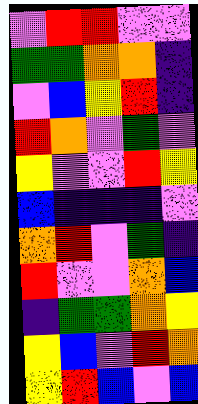[["violet", "red", "red", "violet", "violet"], ["green", "green", "orange", "orange", "indigo"], ["violet", "blue", "yellow", "red", "indigo"], ["red", "orange", "violet", "green", "violet"], ["yellow", "violet", "violet", "red", "yellow"], ["blue", "indigo", "indigo", "indigo", "violet"], ["orange", "red", "violet", "green", "indigo"], ["red", "violet", "violet", "orange", "blue"], ["indigo", "green", "green", "orange", "yellow"], ["yellow", "blue", "violet", "red", "orange"], ["yellow", "red", "blue", "violet", "blue"]]